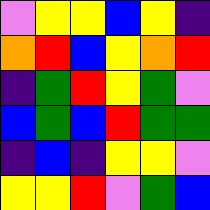[["violet", "yellow", "yellow", "blue", "yellow", "indigo"], ["orange", "red", "blue", "yellow", "orange", "red"], ["indigo", "green", "red", "yellow", "green", "violet"], ["blue", "green", "blue", "red", "green", "green"], ["indigo", "blue", "indigo", "yellow", "yellow", "violet"], ["yellow", "yellow", "red", "violet", "green", "blue"]]